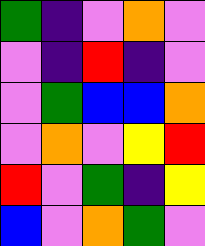[["green", "indigo", "violet", "orange", "violet"], ["violet", "indigo", "red", "indigo", "violet"], ["violet", "green", "blue", "blue", "orange"], ["violet", "orange", "violet", "yellow", "red"], ["red", "violet", "green", "indigo", "yellow"], ["blue", "violet", "orange", "green", "violet"]]